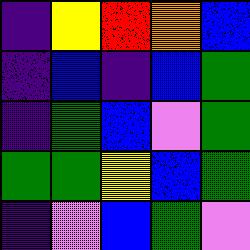[["indigo", "yellow", "red", "orange", "blue"], ["indigo", "blue", "indigo", "blue", "green"], ["indigo", "green", "blue", "violet", "green"], ["green", "green", "yellow", "blue", "green"], ["indigo", "violet", "blue", "green", "violet"]]